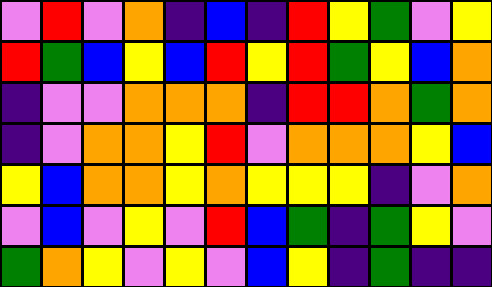[["violet", "red", "violet", "orange", "indigo", "blue", "indigo", "red", "yellow", "green", "violet", "yellow"], ["red", "green", "blue", "yellow", "blue", "red", "yellow", "red", "green", "yellow", "blue", "orange"], ["indigo", "violet", "violet", "orange", "orange", "orange", "indigo", "red", "red", "orange", "green", "orange"], ["indigo", "violet", "orange", "orange", "yellow", "red", "violet", "orange", "orange", "orange", "yellow", "blue"], ["yellow", "blue", "orange", "orange", "yellow", "orange", "yellow", "yellow", "yellow", "indigo", "violet", "orange"], ["violet", "blue", "violet", "yellow", "violet", "red", "blue", "green", "indigo", "green", "yellow", "violet"], ["green", "orange", "yellow", "violet", "yellow", "violet", "blue", "yellow", "indigo", "green", "indigo", "indigo"]]